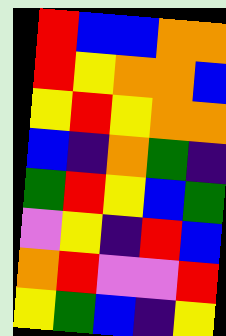[["red", "blue", "blue", "orange", "orange"], ["red", "yellow", "orange", "orange", "blue"], ["yellow", "red", "yellow", "orange", "orange"], ["blue", "indigo", "orange", "green", "indigo"], ["green", "red", "yellow", "blue", "green"], ["violet", "yellow", "indigo", "red", "blue"], ["orange", "red", "violet", "violet", "red"], ["yellow", "green", "blue", "indigo", "yellow"]]